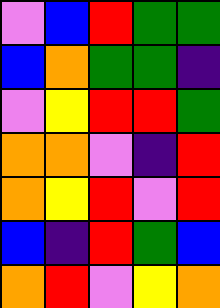[["violet", "blue", "red", "green", "green"], ["blue", "orange", "green", "green", "indigo"], ["violet", "yellow", "red", "red", "green"], ["orange", "orange", "violet", "indigo", "red"], ["orange", "yellow", "red", "violet", "red"], ["blue", "indigo", "red", "green", "blue"], ["orange", "red", "violet", "yellow", "orange"]]